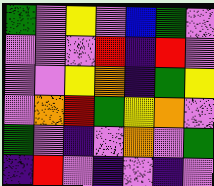[["green", "violet", "yellow", "violet", "blue", "green", "violet"], ["violet", "violet", "violet", "red", "indigo", "red", "violet"], ["violet", "violet", "yellow", "orange", "indigo", "green", "yellow"], ["violet", "orange", "red", "green", "yellow", "orange", "violet"], ["green", "violet", "indigo", "violet", "orange", "violet", "green"], ["indigo", "red", "violet", "indigo", "violet", "indigo", "violet"]]